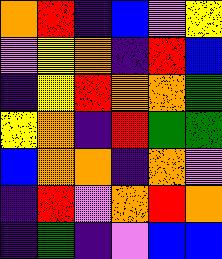[["orange", "red", "indigo", "blue", "violet", "yellow"], ["violet", "yellow", "orange", "indigo", "red", "blue"], ["indigo", "yellow", "red", "orange", "orange", "green"], ["yellow", "orange", "indigo", "red", "green", "green"], ["blue", "orange", "orange", "indigo", "orange", "violet"], ["indigo", "red", "violet", "orange", "red", "orange"], ["indigo", "green", "indigo", "violet", "blue", "blue"]]